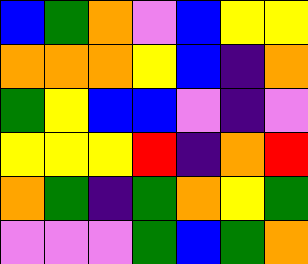[["blue", "green", "orange", "violet", "blue", "yellow", "yellow"], ["orange", "orange", "orange", "yellow", "blue", "indigo", "orange"], ["green", "yellow", "blue", "blue", "violet", "indigo", "violet"], ["yellow", "yellow", "yellow", "red", "indigo", "orange", "red"], ["orange", "green", "indigo", "green", "orange", "yellow", "green"], ["violet", "violet", "violet", "green", "blue", "green", "orange"]]